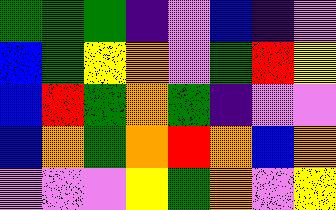[["green", "green", "green", "indigo", "violet", "blue", "indigo", "violet"], ["blue", "green", "yellow", "orange", "violet", "green", "red", "yellow"], ["blue", "red", "green", "orange", "green", "indigo", "violet", "violet"], ["blue", "orange", "green", "orange", "red", "orange", "blue", "orange"], ["violet", "violet", "violet", "yellow", "green", "orange", "violet", "yellow"]]